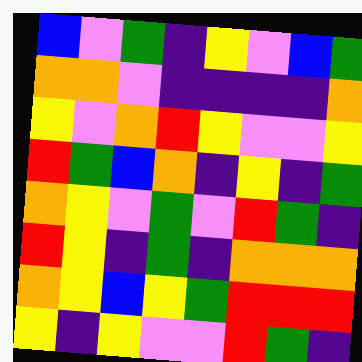[["blue", "violet", "green", "indigo", "yellow", "violet", "blue", "green"], ["orange", "orange", "violet", "indigo", "indigo", "indigo", "indigo", "orange"], ["yellow", "violet", "orange", "red", "yellow", "violet", "violet", "yellow"], ["red", "green", "blue", "orange", "indigo", "yellow", "indigo", "green"], ["orange", "yellow", "violet", "green", "violet", "red", "green", "indigo"], ["red", "yellow", "indigo", "green", "indigo", "orange", "orange", "orange"], ["orange", "yellow", "blue", "yellow", "green", "red", "red", "red"], ["yellow", "indigo", "yellow", "violet", "violet", "red", "green", "indigo"]]